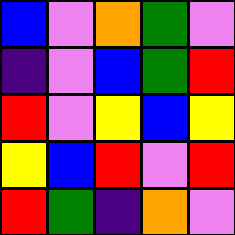[["blue", "violet", "orange", "green", "violet"], ["indigo", "violet", "blue", "green", "red"], ["red", "violet", "yellow", "blue", "yellow"], ["yellow", "blue", "red", "violet", "red"], ["red", "green", "indigo", "orange", "violet"]]